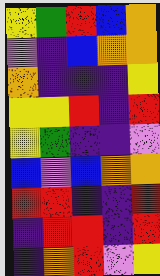[["yellow", "green", "red", "blue", "orange"], ["violet", "indigo", "blue", "orange", "orange"], ["orange", "indigo", "indigo", "indigo", "yellow"], ["yellow", "yellow", "red", "indigo", "red"], ["yellow", "green", "indigo", "indigo", "violet"], ["blue", "violet", "blue", "orange", "orange"], ["red", "red", "indigo", "indigo", "red"], ["indigo", "red", "red", "indigo", "red"], ["indigo", "orange", "red", "violet", "yellow"]]